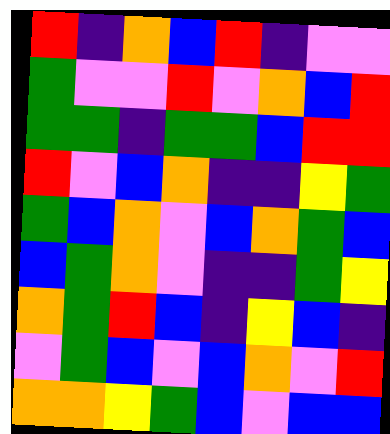[["red", "indigo", "orange", "blue", "red", "indigo", "violet", "violet"], ["green", "violet", "violet", "red", "violet", "orange", "blue", "red"], ["green", "green", "indigo", "green", "green", "blue", "red", "red"], ["red", "violet", "blue", "orange", "indigo", "indigo", "yellow", "green"], ["green", "blue", "orange", "violet", "blue", "orange", "green", "blue"], ["blue", "green", "orange", "violet", "indigo", "indigo", "green", "yellow"], ["orange", "green", "red", "blue", "indigo", "yellow", "blue", "indigo"], ["violet", "green", "blue", "violet", "blue", "orange", "violet", "red"], ["orange", "orange", "yellow", "green", "blue", "violet", "blue", "blue"]]